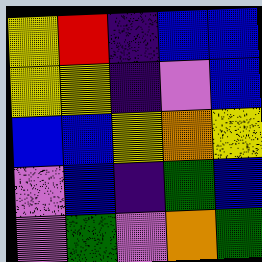[["yellow", "red", "indigo", "blue", "blue"], ["yellow", "yellow", "indigo", "violet", "blue"], ["blue", "blue", "yellow", "orange", "yellow"], ["violet", "blue", "indigo", "green", "blue"], ["violet", "green", "violet", "orange", "green"]]